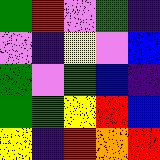[["green", "red", "violet", "green", "indigo"], ["violet", "indigo", "yellow", "violet", "blue"], ["green", "violet", "green", "blue", "indigo"], ["green", "green", "yellow", "red", "blue"], ["yellow", "indigo", "red", "orange", "red"]]